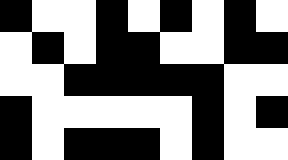[["black", "white", "white", "black", "white", "black", "white", "black", "white"], ["white", "black", "white", "black", "black", "white", "white", "black", "black"], ["white", "white", "black", "black", "black", "black", "black", "white", "white"], ["black", "white", "white", "white", "white", "white", "black", "white", "black"], ["black", "white", "black", "black", "black", "white", "black", "white", "white"]]